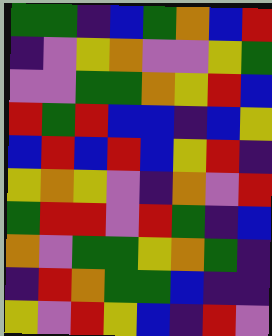[["green", "green", "indigo", "blue", "green", "orange", "blue", "red"], ["indigo", "violet", "yellow", "orange", "violet", "violet", "yellow", "green"], ["violet", "violet", "green", "green", "orange", "yellow", "red", "blue"], ["red", "green", "red", "blue", "blue", "indigo", "blue", "yellow"], ["blue", "red", "blue", "red", "blue", "yellow", "red", "indigo"], ["yellow", "orange", "yellow", "violet", "indigo", "orange", "violet", "red"], ["green", "red", "red", "violet", "red", "green", "indigo", "blue"], ["orange", "violet", "green", "green", "yellow", "orange", "green", "indigo"], ["indigo", "red", "orange", "green", "green", "blue", "indigo", "indigo"], ["yellow", "violet", "red", "yellow", "blue", "indigo", "red", "violet"]]